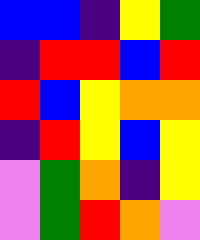[["blue", "blue", "indigo", "yellow", "green"], ["indigo", "red", "red", "blue", "red"], ["red", "blue", "yellow", "orange", "orange"], ["indigo", "red", "yellow", "blue", "yellow"], ["violet", "green", "orange", "indigo", "yellow"], ["violet", "green", "red", "orange", "violet"]]